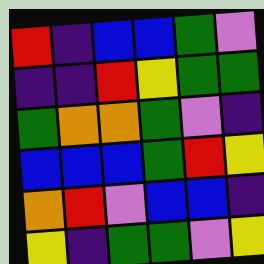[["red", "indigo", "blue", "blue", "green", "violet"], ["indigo", "indigo", "red", "yellow", "green", "green"], ["green", "orange", "orange", "green", "violet", "indigo"], ["blue", "blue", "blue", "green", "red", "yellow"], ["orange", "red", "violet", "blue", "blue", "indigo"], ["yellow", "indigo", "green", "green", "violet", "yellow"]]